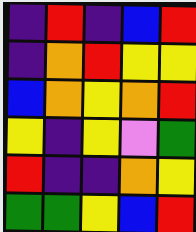[["indigo", "red", "indigo", "blue", "red"], ["indigo", "orange", "red", "yellow", "yellow"], ["blue", "orange", "yellow", "orange", "red"], ["yellow", "indigo", "yellow", "violet", "green"], ["red", "indigo", "indigo", "orange", "yellow"], ["green", "green", "yellow", "blue", "red"]]